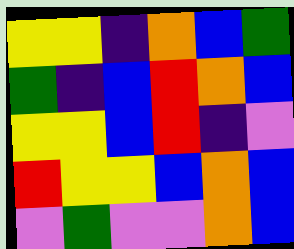[["yellow", "yellow", "indigo", "orange", "blue", "green"], ["green", "indigo", "blue", "red", "orange", "blue"], ["yellow", "yellow", "blue", "red", "indigo", "violet"], ["red", "yellow", "yellow", "blue", "orange", "blue"], ["violet", "green", "violet", "violet", "orange", "blue"]]